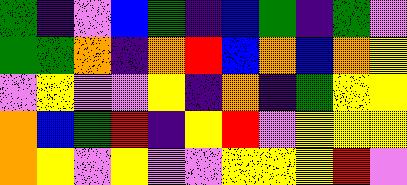[["green", "indigo", "violet", "blue", "green", "indigo", "blue", "green", "indigo", "green", "violet"], ["green", "green", "orange", "indigo", "orange", "red", "blue", "orange", "blue", "orange", "yellow"], ["violet", "yellow", "violet", "violet", "yellow", "indigo", "orange", "indigo", "green", "yellow", "yellow"], ["orange", "blue", "green", "red", "indigo", "yellow", "red", "violet", "yellow", "yellow", "yellow"], ["orange", "yellow", "violet", "yellow", "violet", "violet", "yellow", "yellow", "yellow", "red", "violet"]]